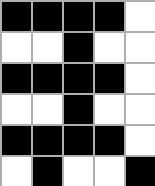[["black", "black", "black", "black", "white"], ["white", "white", "black", "white", "white"], ["black", "black", "black", "black", "white"], ["white", "white", "black", "white", "white"], ["black", "black", "black", "black", "white"], ["white", "black", "white", "white", "black"]]